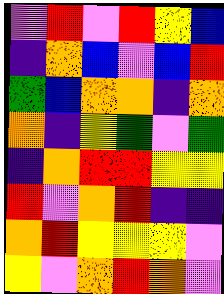[["violet", "red", "violet", "red", "yellow", "blue"], ["indigo", "orange", "blue", "violet", "blue", "red"], ["green", "blue", "orange", "orange", "indigo", "orange"], ["orange", "indigo", "yellow", "green", "violet", "green"], ["indigo", "orange", "red", "red", "yellow", "yellow"], ["red", "violet", "orange", "red", "indigo", "indigo"], ["orange", "red", "yellow", "yellow", "yellow", "violet"], ["yellow", "violet", "orange", "red", "orange", "violet"]]